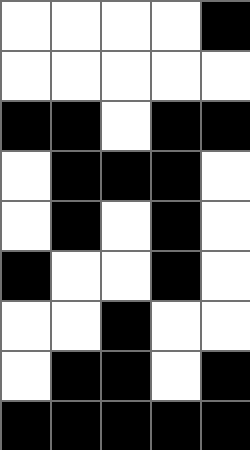[["white", "white", "white", "white", "black"], ["white", "white", "white", "white", "white"], ["black", "black", "white", "black", "black"], ["white", "black", "black", "black", "white"], ["white", "black", "white", "black", "white"], ["black", "white", "white", "black", "white"], ["white", "white", "black", "white", "white"], ["white", "black", "black", "white", "black"], ["black", "black", "black", "black", "black"]]